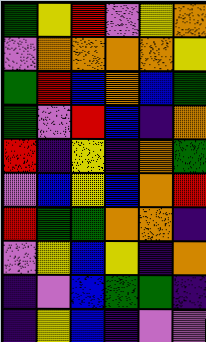[["green", "yellow", "red", "violet", "yellow", "orange"], ["violet", "orange", "orange", "orange", "orange", "yellow"], ["green", "red", "blue", "orange", "blue", "green"], ["green", "violet", "red", "blue", "indigo", "orange"], ["red", "indigo", "yellow", "indigo", "orange", "green"], ["violet", "blue", "yellow", "blue", "orange", "red"], ["red", "green", "green", "orange", "orange", "indigo"], ["violet", "yellow", "blue", "yellow", "indigo", "orange"], ["indigo", "violet", "blue", "green", "green", "indigo"], ["indigo", "yellow", "blue", "indigo", "violet", "violet"]]